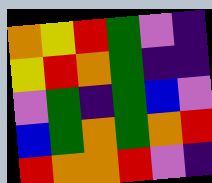[["orange", "yellow", "red", "green", "violet", "indigo"], ["yellow", "red", "orange", "green", "indigo", "indigo"], ["violet", "green", "indigo", "green", "blue", "violet"], ["blue", "green", "orange", "green", "orange", "red"], ["red", "orange", "orange", "red", "violet", "indigo"]]